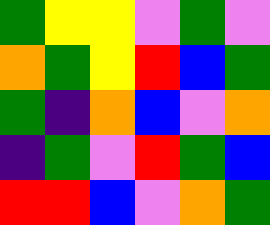[["green", "yellow", "yellow", "violet", "green", "violet"], ["orange", "green", "yellow", "red", "blue", "green"], ["green", "indigo", "orange", "blue", "violet", "orange"], ["indigo", "green", "violet", "red", "green", "blue"], ["red", "red", "blue", "violet", "orange", "green"]]